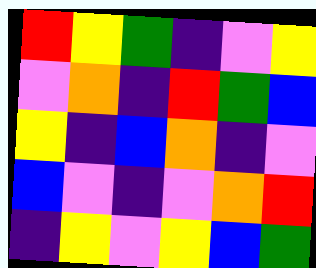[["red", "yellow", "green", "indigo", "violet", "yellow"], ["violet", "orange", "indigo", "red", "green", "blue"], ["yellow", "indigo", "blue", "orange", "indigo", "violet"], ["blue", "violet", "indigo", "violet", "orange", "red"], ["indigo", "yellow", "violet", "yellow", "blue", "green"]]